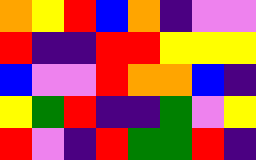[["orange", "yellow", "red", "blue", "orange", "indigo", "violet", "violet"], ["red", "indigo", "indigo", "red", "red", "yellow", "yellow", "yellow"], ["blue", "violet", "violet", "red", "orange", "orange", "blue", "indigo"], ["yellow", "green", "red", "indigo", "indigo", "green", "violet", "yellow"], ["red", "violet", "indigo", "red", "green", "green", "red", "indigo"]]